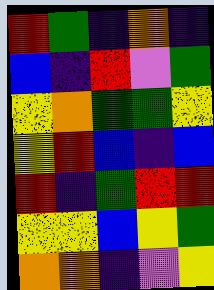[["red", "green", "indigo", "orange", "indigo"], ["blue", "indigo", "red", "violet", "green"], ["yellow", "orange", "green", "green", "yellow"], ["yellow", "red", "blue", "indigo", "blue"], ["red", "indigo", "green", "red", "red"], ["yellow", "yellow", "blue", "yellow", "green"], ["orange", "orange", "indigo", "violet", "yellow"]]